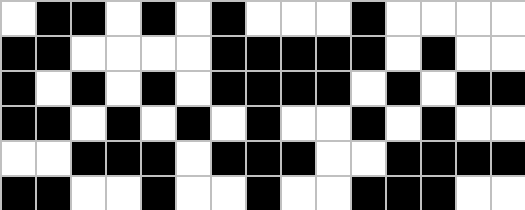[["white", "black", "black", "white", "black", "white", "black", "white", "white", "white", "black", "white", "white", "white", "white"], ["black", "black", "white", "white", "white", "white", "black", "black", "black", "black", "black", "white", "black", "white", "white"], ["black", "white", "black", "white", "black", "white", "black", "black", "black", "black", "white", "black", "white", "black", "black"], ["black", "black", "white", "black", "white", "black", "white", "black", "white", "white", "black", "white", "black", "white", "white"], ["white", "white", "black", "black", "black", "white", "black", "black", "black", "white", "white", "black", "black", "black", "black"], ["black", "black", "white", "white", "black", "white", "white", "black", "white", "white", "black", "black", "black", "white", "white"]]